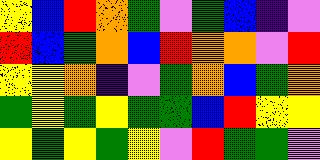[["yellow", "blue", "red", "orange", "green", "violet", "green", "blue", "indigo", "violet"], ["red", "blue", "green", "orange", "blue", "red", "orange", "orange", "violet", "red"], ["yellow", "yellow", "orange", "indigo", "violet", "green", "orange", "blue", "green", "orange"], ["green", "yellow", "green", "yellow", "green", "green", "blue", "red", "yellow", "yellow"], ["yellow", "green", "yellow", "green", "yellow", "violet", "red", "green", "green", "violet"]]